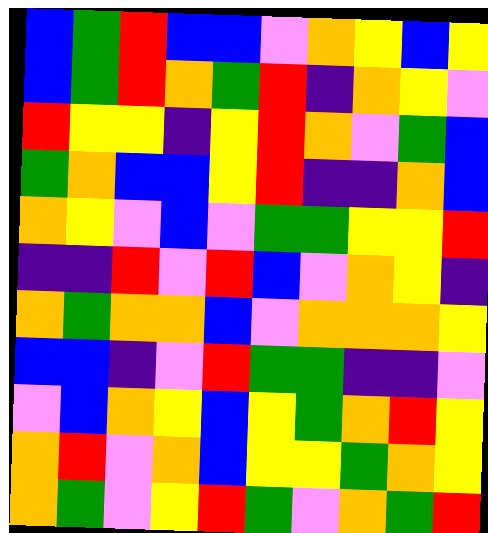[["blue", "green", "red", "blue", "blue", "violet", "orange", "yellow", "blue", "yellow"], ["blue", "green", "red", "orange", "green", "red", "indigo", "orange", "yellow", "violet"], ["red", "yellow", "yellow", "indigo", "yellow", "red", "orange", "violet", "green", "blue"], ["green", "orange", "blue", "blue", "yellow", "red", "indigo", "indigo", "orange", "blue"], ["orange", "yellow", "violet", "blue", "violet", "green", "green", "yellow", "yellow", "red"], ["indigo", "indigo", "red", "violet", "red", "blue", "violet", "orange", "yellow", "indigo"], ["orange", "green", "orange", "orange", "blue", "violet", "orange", "orange", "orange", "yellow"], ["blue", "blue", "indigo", "violet", "red", "green", "green", "indigo", "indigo", "violet"], ["violet", "blue", "orange", "yellow", "blue", "yellow", "green", "orange", "red", "yellow"], ["orange", "red", "violet", "orange", "blue", "yellow", "yellow", "green", "orange", "yellow"], ["orange", "green", "violet", "yellow", "red", "green", "violet", "orange", "green", "red"]]